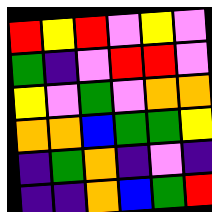[["red", "yellow", "red", "violet", "yellow", "violet"], ["green", "indigo", "violet", "red", "red", "violet"], ["yellow", "violet", "green", "violet", "orange", "orange"], ["orange", "orange", "blue", "green", "green", "yellow"], ["indigo", "green", "orange", "indigo", "violet", "indigo"], ["indigo", "indigo", "orange", "blue", "green", "red"]]